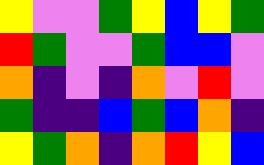[["yellow", "violet", "violet", "green", "yellow", "blue", "yellow", "green"], ["red", "green", "violet", "violet", "green", "blue", "blue", "violet"], ["orange", "indigo", "violet", "indigo", "orange", "violet", "red", "violet"], ["green", "indigo", "indigo", "blue", "green", "blue", "orange", "indigo"], ["yellow", "green", "orange", "indigo", "orange", "red", "yellow", "blue"]]